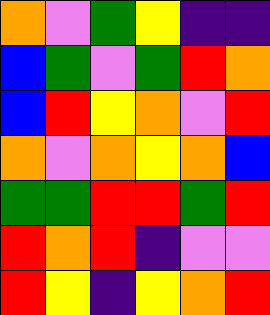[["orange", "violet", "green", "yellow", "indigo", "indigo"], ["blue", "green", "violet", "green", "red", "orange"], ["blue", "red", "yellow", "orange", "violet", "red"], ["orange", "violet", "orange", "yellow", "orange", "blue"], ["green", "green", "red", "red", "green", "red"], ["red", "orange", "red", "indigo", "violet", "violet"], ["red", "yellow", "indigo", "yellow", "orange", "red"]]